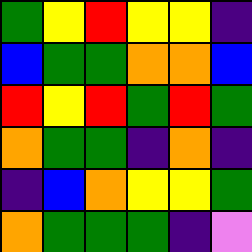[["green", "yellow", "red", "yellow", "yellow", "indigo"], ["blue", "green", "green", "orange", "orange", "blue"], ["red", "yellow", "red", "green", "red", "green"], ["orange", "green", "green", "indigo", "orange", "indigo"], ["indigo", "blue", "orange", "yellow", "yellow", "green"], ["orange", "green", "green", "green", "indigo", "violet"]]